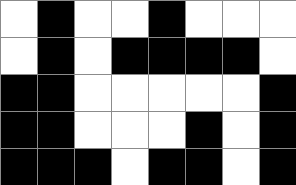[["white", "black", "white", "white", "black", "white", "white", "white"], ["white", "black", "white", "black", "black", "black", "black", "white"], ["black", "black", "white", "white", "white", "white", "white", "black"], ["black", "black", "white", "white", "white", "black", "white", "black"], ["black", "black", "black", "white", "black", "black", "white", "black"]]